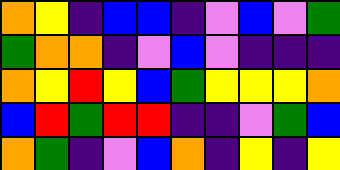[["orange", "yellow", "indigo", "blue", "blue", "indigo", "violet", "blue", "violet", "green"], ["green", "orange", "orange", "indigo", "violet", "blue", "violet", "indigo", "indigo", "indigo"], ["orange", "yellow", "red", "yellow", "blue", "green", "yellow", "yellow", "yellow", "orange"], ["blue", "red", "green", "red", "red", "indigo", "indigo", "violet", "green", "blue"], ["orange", "green", "indigo", "violet", "blue", "orange", "indigo", "yellow", "indigo", "yellow"]]